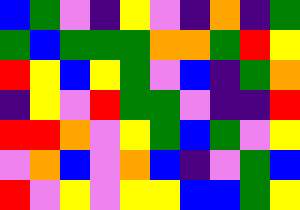[["blue", "green", "violet", "indigo", "yellow", "violet", "indigo", "orange", "indigo", "green"], ["green", "blue", "green", "green", "green", "orange", "orange", "green", "red", "yellow"], ["red", "yellow", "blue", "yellow", "green", "violet", "blue", "indigo", "green", "orange"], ["indigo", "yellow", "violet", "red", "green", "green", "violet", "indigo", "indigo", "red"], ["red", "red", "orange", "violet", "yellow", "green", "blue", "green", "violet", "yellow"], ["violet", "orange", "blue", "violet", "orange", "blue", "indigo", "violet", "green", "blue"], ["red", "violet", "yellow", "violet", "yellow", "yellow", "blue", "blue", "green", "yellow"]]